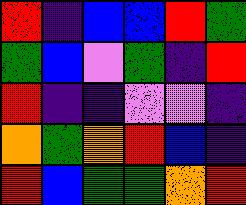[["red", "indigo", "blue", "blue", "red", "green"], ["green", "blue", "violet", "green", "indigo", "red"], ["red", "indigo", "indigo", "violet", "violet", "indigo"], ["orange", "green", "orange", "red", "blue", "indigo"], ["red", "blue", "green", "green", "orange", "red"]]